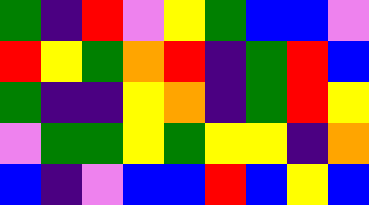[["green", "indigo", "red", "violet", "yellow", "green", "blue", "blue", "violet"], ["red", "yellow", "green", "orange", "red", "indigo", "green", "red", "blue"], ["green", "indigo", "indigo", "yellow", "orange", "indigo", "green", "red", "yellow"], ["violet", "green", "green", "yellow", "green", "yellow", "yellow", "indigo", "orange"], ["blue", "indigo", "violet", "blue", "blue", "red", "blue", "yellow", "blue"]]